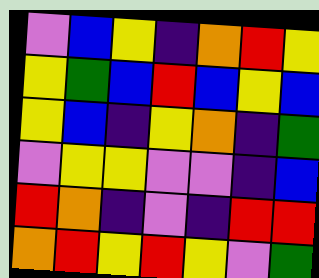[["violet", "blue", "yellow", "indigo", "orange", "red", "yellow"], ["yellow", "green", "blue", "red", "blue", "yellow", "blue"], ["yellow", "blue", "indigo", "yellow", "orange", "indigo", "green"], ["violet", "yellow", "yellow", "violet", "violet", "indigo", "blue"], ["red", "orange", "indigo", "violet", "indigo", "red", "red"], ["orange", "red", "yellow", "red", "yellow", "violet", "green"]]